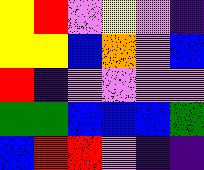[["yellow", "red", "violet", "yellow", "violet", "indigo"], ["yellow", "yellow", "blue", "orange", "violet", "blue"], ["red", "indigo", "violet", "violet", "violet", "violet"], ["green", "green", "blue", "blue", "blue", "green"], ["blue", "red", "red", "violet", "indigo", "indigo"]]